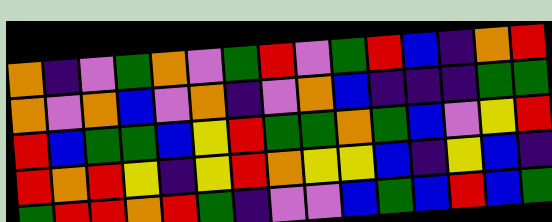[["orange", "indigo", "violet", "green", "orange", "violet", "green", "red", "violet", "green", "red", "blue", "indigo", "orange", "red"], ["orange", "violet", "orange", "blue", "violet", "orange", "indigo", "violet", "orange", "blue", "indigo", "indigo", "indigo", "green", "green"], ["red", "blue", "green", "green", "blue", "yellow", "red", "green", "green", "orange", "green", "blue", "violet", "yellow", "red"], ["red", "orange", "red", "yellow", "indigo", "yellow", "red", "orange", "yellow", "yellow", "blue", "indigo", "yellow", "blue", "indigo"], ["green", "red", "red", "orange", "red", "green", "indigo", "violet", "violet", "blue", "green", "blue", "red", "blue", "green"]]